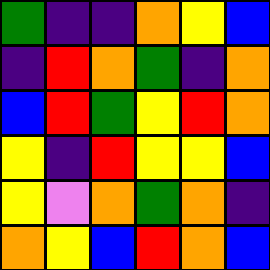[["green", "indigo", "indigo", "orange", "yellow", "blue"], ["indigo", "red", "orange", "green", "indigo", "orange"], ["blue", "red", "green", "yellow", "red", "orange"], ["yellow", "indigo", "red", "yellow", "yellow", "blue"], ["yellow", "violet", "orange", "green", "orange", "indigo"], ["orange", "yellow", "blue", "red", "orange", "blue"]]